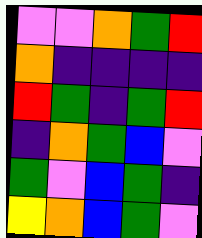[["violet", "violet", "orange", "green", "red"], ["orange", "indigo", "indigo", "indigo", "indigo"], ["red", "green", "indigo", "green", "red"], ["indigo", "orange", "green", "blue", "violet"], ["green", "violet", "blue", "green", "indigo"], ["yellow", "orange", "blue", "green", "violet"]]